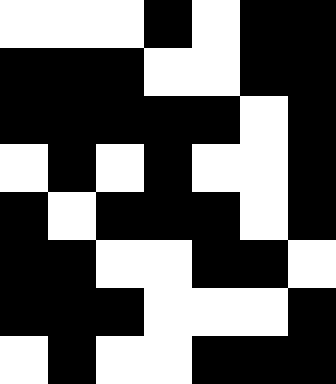[["white", "white", "white", "black", "white", "black", "black"], ["black", "black", "black", "white", "white", "black", "black"], ["black", "black", "black", "black", "black", "white", "black"], ["white", "black", "white", "black", "white", "white", "black"], ["black", "white", "black", "black", "black", "white", "black"], ["black", "black", "white", "white", "black", "black", "white"], ["black", "black", "black", "white", "white", "white", "black"], ["white", "black", "white", "white", "black", "black", "black"]]